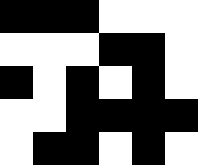[["black", "black", "black", "white", "white", "white"], ["white", "white", "white", "black", "black", "white"], ["black", "white", "black", "white", "black", "white"], ["white", "white", "black", "black", "black", "black"], ["white", "black", "black", "white", "black", "white"]]